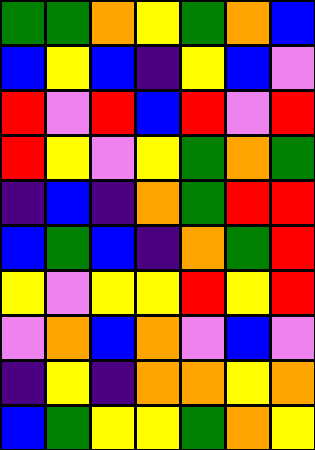[["green", "green", "orange", "yellow", "green", "orange", "blue"], ["blue", "yellow", "blue", "indigo", "yellow", "blue", "violet"], ["red", "violet", "red", "blue", "red", "violet", "red"], ["red", "yellow", "violet", "yellow", "green", "orange", "green"], ["indigo", "blue", "indigo", "orange", "green", "red", "red"], ["blue", "green", "blue", "indigo", "orange", "green", "red"], ["yellow", "violet", "yellow", "yellow", "red", "yellow", "red"], ["violet", "orange", "blue", "orange", "violet", "blue", "violet"], ["indigo", "yellow", "indigo", "orange", "orange", "yellow", "orange"], ["blue", "green", "yellow", "yellow", "green", "orange", "yellow"]]